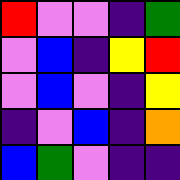[["red", "violet", "violet", "indigo", "green"], ["violet", "blue", "indigo", "yellow", "red"], ["violet", "blue", "violet", "indigo", "yellow"], ["indigo", "violet", "blue", "indigo", "orange"], ["blue", "green", "violet", "indigo", "indigo"]]